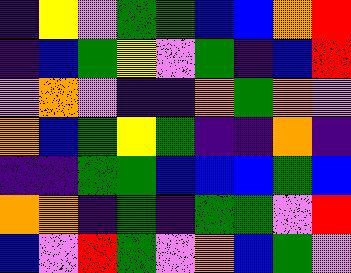[["indigo", "yellow", "violet", "green", "green", "blue", "blue", "orange", "red"], ["indigo", "blue", "green", "yellow", "violet", "green", "indigo", "blue", "red"], ["violet", "orange", "violet", "indigo", "indigo", "orange", "green", "orange", "violet"], ["orange", "blue", "green", "yellow", "green", "indigo", "indigo", "orange", "indigo"], ["indigo", "indigo", "green", "green", "blue", "blue", "blue", "green", "blue"], ["orange", "orange", "indigo", "green", "indigo", "green", "green", "violet", "red"], ["blue", "violet", "red", "green", "violet", "orange", "blue", "green", "violet"]]